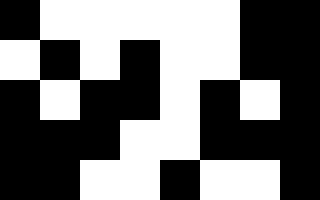[["black", "white", "white", "white", "white", "white", "black", "black"], ["white", "black", "white", "black", "white", "white", "black", "black"], ["black", "white", "black", "black", "white", "black", "white", "black"], ["black", "black", "black", "white", "white", "black", "black", "black"], ["black", "black", "white", "white", "black", "white", "white", "black"]]